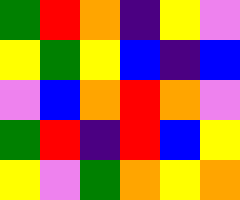[["green", "red", "orange", "indigo", "yellow", "violet"], ["yellow", "green", "yellow", "blue", "indigo", "blue"], ["violet", "blue", "orange", "red", "orange", "violet"], ["green", "red", "indigo", "red", "blue", "yellow"], ["yellow", "violet", "green", "orange", "yellow", "orange"]]